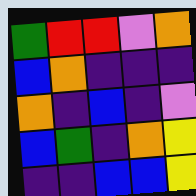[["green", "red", "red", "violet", "orange"], ["blue", "orange", "indigo", "indigo", "indigo"], ["orange", "indigo", "blue", "indigo", "violet"], ["blue", "green", "indigo", "orange", "yellow"], ["indigo", "indigo", "blue", "blue", "yellow"]]